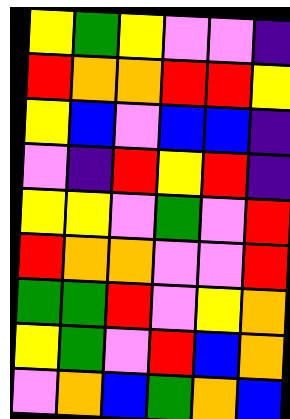[["yellow", "green", "yellow", "violet", "violet", "indigo"], ["red", "orange", "orange", "red", "red", "yellow"], ["yellow", "blue", "violet", "blue", "blue", "indigo"], ["violet", "indigo", "red", "yellow", "red", "indigo"], ["yellow", "yellow", "violet", "green", "violet", "red"], ["red", "orange", "orange", "violet", "violet", "red"], ["green", "green", "red", "violet", "yellow", "orange"], ["yellow", "green", "violet", "red", "blue", "orange"], ["violet", "orange", "blue", "green", "orange", "blue"]]